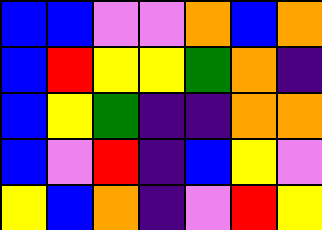[["blue", "blue", "violet", "violet", "orange", "blue", "orange"], ["blue", "red", "yellow", "yellow", "green", "orange", "indigo"], ["blue", "yellow", "green", "indigo", "indigo", "orange", "orange"], ["blue", "violet", "red", "indigo", "blue", "yellow", "violet"], ["yellow", "blue", "orange", "indigo", "violet", "red", "yellow"]]